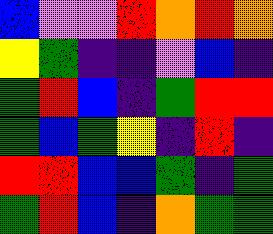[["blue", "violet", "violet", "red", "orange", "red", "orange"], ["yellow", "green", "indigo", "indigo", "violet", "blue", "indigo"], ["green", "red", "blue", "indigo", "green", "red", "red"], ["green", "blue", "green", "yellow", "indigo", "red", "indigo"], ["red", "red", "blue", "blue", "green", "indigo", "green"], ["green", "red", "blue", "indigo", "orange", "green", "green"]]